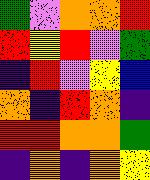[["green", "violet", "orange", "orange", "red"], ["red", "yellow", "red", "violet", "green"], ["indigo", "red", "violet", "yellow", "blue"], ["orange", "indigo", "red", "orange", "indigo"], ["red", "red", "orange", "orange", "green"], ["indigo", "orange", "indigo", "orange", "yellow"]]